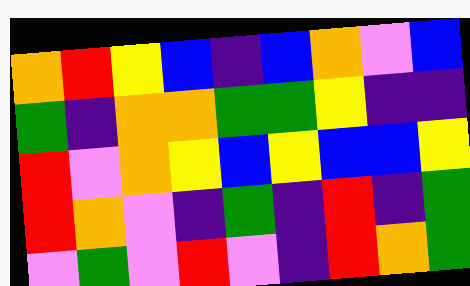[["orange", "red", "yellow", "blue", "indigo", "blue", "orange", "violet", "blue"], ["green", "indigo", "orange", "orange", "green", "green", "yellow", "indigo", "indigo"], ["red", "violet", "orange", "yellow", "blue", "yellow", "blue", "blue", "yellow"], ["red", "orange", "violet", "indigo", "green", "indigo", "red", "indigo", "green"], ["violet", "green", "violet", "red", "violet", "indigo", "red", "orange", "green"]]